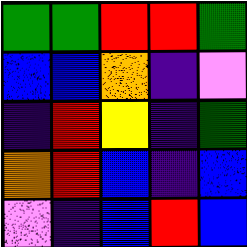[["green", "green", "red", "red", "green"], ["blue", "blue", "orange", "indigo", "violet"], ["indigo", "red", "yellow", "indigo", "green"], ["orange", "red", "blue", "indigo", "blue"], ["violet", "indigo", "blue", "red", "blue"]]